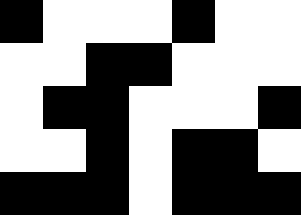[["black", "white", "white", "white", "black", "white", "white"], ["white", "white", "black", "black", "white", "white", "white"], ["white", "black", "black", "white", "white", "white", "black"], ["white", "white", "black", "white", "black", "black", "white"], ["black", "black", "black", "white", "black", "black", "black"]]